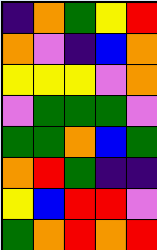[["indigo", "orange", "green", "yellow", "red"], ["orange", "violet", "indigo", "blue", "orange"], ["yellow", "yellow", "yellow", "violet", "orange"], ["violet", "green", "green", "green", "violet"], ["green", "green", "orange", "blue", "green"], ["orange", "red", "green", "indigo", "indigo"], ["yellow", "blue", "red", "red", "violet"], ["green", "orange", "red", "orange", "red"]]